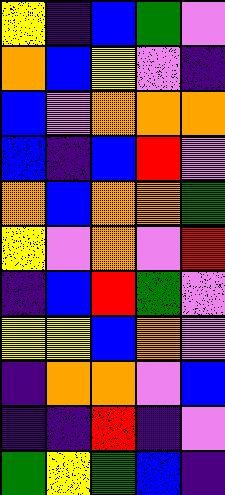[["yellow", "indigo", "blue", "green", "violet"], ["orange", "blue", "yellow", "violet", "indigo"], ["blue", "violet", "orange", "orange", "orange"], ["blue", "indigo", "blue", "red", "violet"], ["orange", "blue", "orange", "orange", "green"], ["yellow", "violet", "orange", "violet", "red"], ["indigo", "blue", "red", "green", "violet"], ["yellow", "yellow", "blue", "orange", "violet"], ["indigo", "orange", "orange", "violet", "blue"], ["indigo", "indigo", "red", "indigo", "violet"], ["green", "yellow", "green", "blue", "indigo"]]